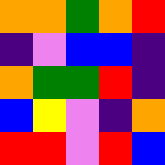[["orange", "orange", "green", "orange", "red"], ["indigo", "violet", "blue", "blue", "indigo"], ["orange", "green", "green", "red", "indigo"], ["blue", "yellow", "violet", "indigo", "orange"], ["red", "red", "violet", "red", "blue"]]